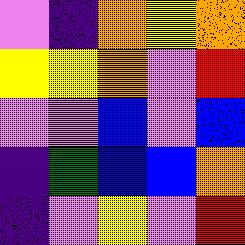[["violet", "indigo", "orange", "yellow", "orange"], ["yellow", "yellow", "orange", "violet", "red"], ["violet", "violet", "blue", "violet", "blue"], ["indigo", "green", "blue", "blue", "orange"], ["indigo", "violet", "yellow", "violet", "red"]]